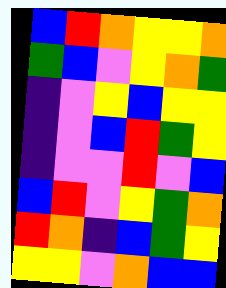[["blue", "red", "orange", "yellow", "yellow", "orange"], ["green", "blue", "violet", "yellow", "orange", "green"], ["indigo", "violet", "yellow", "blue", "yellow", "yellow"], ["indigo", "violet", "blue", "red", "green", "yellow"], ["indigo", "violet", "violet", "red", "violet", "blue"], ["blue", "red", "violet", "yellow", "green", "orange"], ["red", "orange", "indigo", "blue", "green", "yellow"], ["yellow", "yellow", "violet", "orange", "blue", "blue"]]